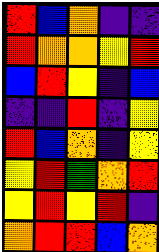[["red", "blue", "orange", "indigo", "indigo"], ["red", "orange", "orange", "yellow", "red"], ["blue", "red", "yellow", "indigo", "blue"], ["indigo", "indigo", "red", "indigo", "yellow"], ["red", "blue", "orange", "indigo", "yellow"], ["yellow", "red", "green", "orange", "red"], ["yellow", "red", "yellow", "red", "indigo"], ["orange", "red", "red", "blue", "orange"]]